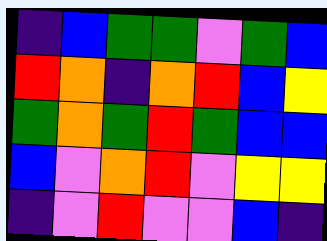[["indigo", "blue", "green", "green", "violet", "green", "blue"], ["red", "orange", "indigo", "orange", "red", "blue", "yellow"], ["green", "orange", "green", "red", "green", "blue", "blue"], ["blue", "violet", "orange", "red", "violet", "yellow", "yellow"], ["indigo", "violet", "red", "violet", "violet", "blue", "indigo"]]